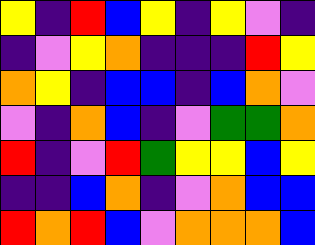[["yellow", "indigo", "red", "blue", "yellow", "indigo", "yellow", "violet", "indigo"], ["indigo", "violet", "yellow", "orange", "indigo", "indigo", "indigo", "red", "yellow"], ["orange", "yellow", "indigo", "blue", "blue", "indigo", "blue", "orange", "violet"], ["violet", "indigo", "orange", "blue", "indigo", "violet", "green", "green", "orange"], ["red", "indigo", "violet", "red", "green", "yellow", "yellow", "blue", "yellow"], ["indigo", "indigo", "blue", "orange", "indigo", "violet", "orange", "blue", "blue"], ["red", "orange", "red", "blue", "violet", "orange", "orange", "orange", "blue"]]